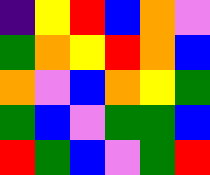[["indigo", "yellow", "red", "blue", "orange", "violet"], ["green", "orange", "yellow", "red", "orange", "blue"], ["orange", "violet", "blue", "orange", "yellow", "green"], ["green", "blue", "violet", "green", "green", "blue"], ["red", "green", "blue", "violet", "green", "red"]]